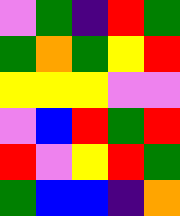[["violet", "green", "indigo", "red", "green"], ["green", "orange", "green", "yellow", "red"], ["yellow", "yellow", "yellow", "violet", "violet"], ["violet", "blue", "red", "green", "red"], ["red", "violet", "yellow", "red", "green"], ["green", "blue", "blue", "indigo", "orange"]]